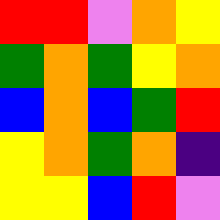[["red", "red", "violet", "orange", "yellow"], ["green", "orange", "green", "yellow", "orange"], ["blue", "orange", "blue", "green", "red"], ["yellow", "orange", "green", "orange", "indigo"], ["yellow", "yellow", "blue", "red", "violet"]]